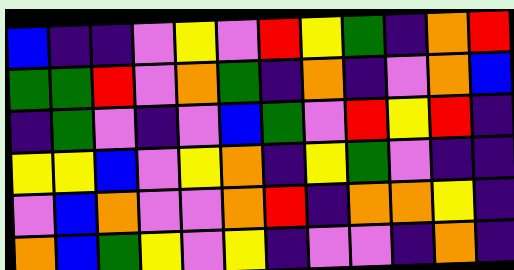[["blue", "indigo", "indigo", "violet", "yellow", "violet", "red", "yellow", "green", "indigo", "orange", "red"], ["green", "green", "red", "violet", "orange", "green", "indigo", "orange", "indigo", "violet", "orange", "blue"], ["indigo", "green", "violet", "indigo", "violet", "blue", "green", "violet", "red", "yellow", "red", "indigo"], ["yellow", "yellow", "blue", "violet", "yellow", "orange", "indigo", "yellow", "green", "violet", "indigo", "indigo"], ["violet", "blue", "orange", "violet", "violet", "orange", "red", "indigo", "orange", "orange", "yellow", "indigo"], ["orange", "blue", "green", "yellow", "violet", "yellow", "indigo", "violet", "violet", "indigo", "orange", "indigo"]]